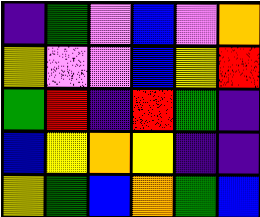[["indigo", "green", "violet", "blue", "violet", "orange"], ["yellow", "violet", "violet", "blue", "yellow", "red"], ["green", "red", "indigo", "red", "green", "indigo"], ["blue", "yellow", "orange", "yellow", "indigo", "indigo"], ["yellow", "green", "blue", "orange", "green", "blue"]]